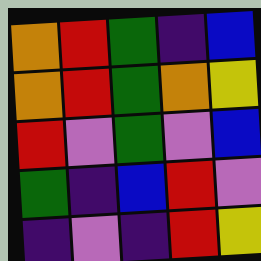[["orange", "red", "green", "indigo", "blue"], ["orange", "red", "green", "orange", "yellow"], ["red", "violet", "green", "violet", "blue"], ["green", "indigo", "blue", "red", "violet"], ["indigo", "violet", "indigo", "red", "yellow"]]